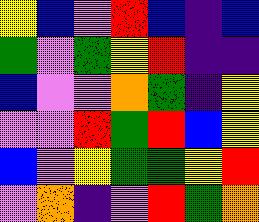[["yellow", "blue", "violet", "red", "blue", "indigo", "blue"], ["green", "violet", "green", "yellow", "red", "indigo", "indigo"], ["blue", "violet", "violet", "orange", "green", "indigo", "yellow"], ["violet", "violet", "red", "green", "red", "blue", "yellow"], ["blue", "violet", "yellow", "green", "green", "yellow", "red"], ["violet", "orange", "indigo", "violet", "red", "green", "orange"]]